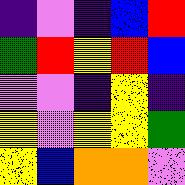[["indigo", "violet", "indigo", "blue", "red"], ["green", "red", "yellow", "red", "blue"], ["violet", "violet", "indigo", "yellow", "indigo"], ["yellow", "violet", "yellow", "yellow", "green"], ["yellow", "blue", "orange", "orange", "violet"]]